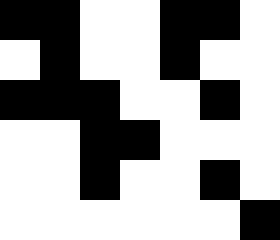[["black", "black", "white", "white", "black", "black", "white"], ["white", "black", "white", "white", "black", "white", "white"], ["black", "black", "black", "white", "white", "black", "white"], ["white", "white", "black", "black", "white", "white", "white"], ["white", "white", "black", "white", "white", "black", "white"], ["white", "white", "white", "white", "white", "white", "black"]]